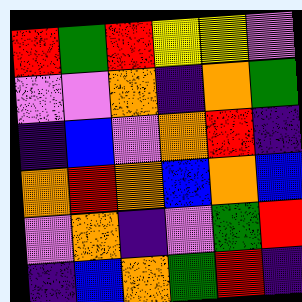[["red", "green", "red", "yellow", "yellow", "violet"], ["violet", "violet", "orange", "indigo", "orange", "green"], ["indigo", "blue", "violet", "orange", "red", "indigo"], ["orange", "red", "orange", "blue", "orange", "blue"], ["violet", "orange", "indigo", "violet", "green", "red"], ["indigo", "blue", "orange", "green", "red", "indigo"]]